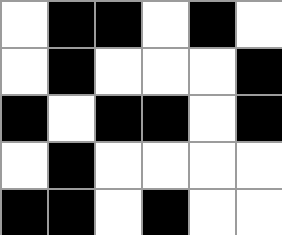[["white", "black", "black", "white", "black", "white"], ["white", "black", "white", "white", "white", "black"], ["black", "white", "black", "black", "white", "black"], ["white", "black", "white", "white", "white", "white"], ["black", "black", "white", "black", "white", "white"]]